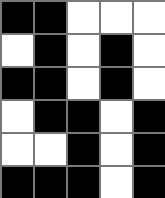[["black", "black", "white", "white", "white"], ["white", "black", "white", "black", "white"], ["black", "black", "white", "black", "white"], ["white", "black", "black", "white", "black"], ["white", "white", "black", "white", "black"], ["black", "black", "black", "white", "black"]]